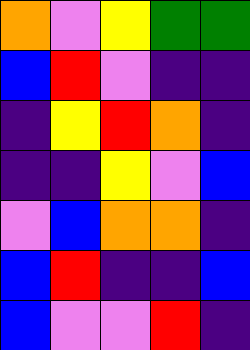[["orange", "violet", "yellow", "green", "green"], ["blue", "red", "violet", "indigo", "indigo"], ["indigo", "yellow", "red", "orange", "indigo"], ["indigo", "indigo", "yellow", "violet", "blue"], ["violet", "blue", "orange", "orange", "indigo"], ["blue", "red", "indigo", "indigo", "blue"], ["blue", "violet", "violet", "red", "indigo"]]